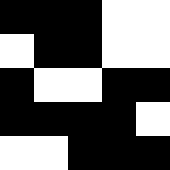[["black", "black", "black", "white", "white"], ["white", "black", "black", "white", "white"], ["black", "white", "white", "black", "black"], ["black", "black", "black", "black", "white"], ["white", "white", "black", "black", "black"]]